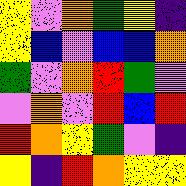[["yellow", "violet", "orange", "green", "yellow", "indigo"], ["yellow", "blue", "violet", "blue", "blue", "orange"], ["green", "violet", "orange", "red", "green", "violet"], ["violet", "orange", "violet", "red", "blue", "red"], ["red", "orange", "yellow", "green", "violet", "indigo"], ["yellow", "indigo", "red", "orange", "yellow", "yellow"]]